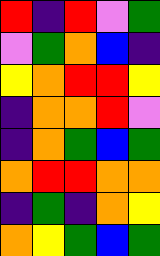[["red", "indigo", "red", "violet", "green"], ["violet", "green", "orange", "blue", "indigo"], ["yellow", "orange", "red", "red", "yellow"], ["indigo", "orange", "orange", "red", "violet"], ["indigo", "orange", "green", "blue", "green"], ["orange", "red", "red", "orange", "orange"], ["indigo", "green", "indigo", "orange", "yellow"], ["orange", "yellow", "green", "blue", "green"]]